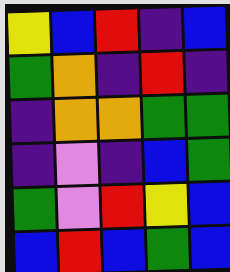[["yellow", "blue", "red", "indigo", "blue"], ["green", "orange", "indigo", "red", "indigo"], ["indigo", "orange", "orange", "green", "green"], ["indigo", "violet", "indigo", "blue", "green"], ["green", "violet", "red", "yellow", "blue"], ["blue", "red", "blue", "green", "blue"]]